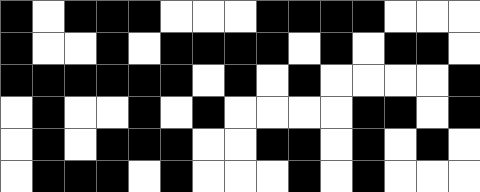[["black", "white", "black", "black", "black", "white", "white", "white", "black", "black", "black", "black", "white", "white", "white"], ["black", "white", "white", "black", "white", "black", "black", "black", "black", "white", "black", "white", "black", "black", "white"], ["black", "black", "black", "black", "black", "black", "white", "black", "white", "black", "white", "white", "white", "white", "black"], ["white", "black", "white", "white", "black", "white", "black", "white", "white", "white", "white", "black", "black", "white", "black"], ["white", "black", "white", "black", "black", "black", "white", "white", "black", "black", "white", "black", "white", "black", "white"], ["white", "black", "black", "black", "white", "black", "white", "white", "white", "black", "white", "black", "white", "white", "white"]]